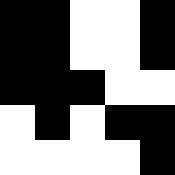[["black", "black", "white", "white", "black"], ["black", "black", "white", "white", "black"], ["black", "black", "black", "white", "white"], ["white", "black", "white", "black", "black"], ["white", "white", "white", "white", "black"]]